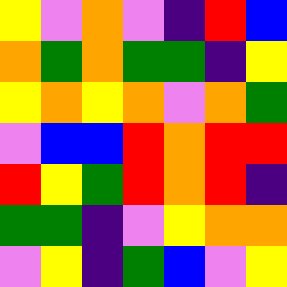[["yellow", "violet", "orange", "violet", "indigo", "red", "blue"], ["orange", "green", "orange", "green", "green", "indigo", "yellow"], ["yellow", "orange", "yellow", "orange", "violet", "orange", "green"], ["violet", "blue", "blue", "red", "orange", "red", "red"], ["red", "yellow", "green", "red", "orange", "red", "indigo"], ["green", "green", "indigo", "violet", "yellow", "orange", "orange"], ["violet", "yellow", "indigo", "green", "blue", "violet", "yellow"]]